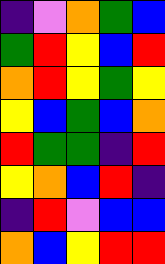[["indigo", "violet", "orange", "green", "blue"], ["green", "red", "yellow", "blue", "red"], ["orange", "red", "yellow", "green", "yellow"], ["yellow", "blue", "green", "blue", "orange"], ["red", "green", "green", "indigo", "red"], ["yellow", "orange", "blue", "red", "indigo"], ["indigo", "red", "violet", "blue", "blue"], ["orange", "blue", "yellow", "red", "red"]]